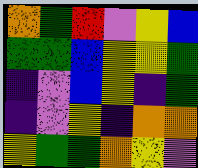[["orange", "green", "red", "violet", "yellow", "blue"], ["green", "green", "blue", "yellow", "yellow", "green"], ["indigo", "violet", "blue", "yellow", "indigo", "green"], ["indigo", "violet", "yellow", "indigo", "orange", "orange"], ["yellow", "green", "green", "orange", "yellow", "violet"]]